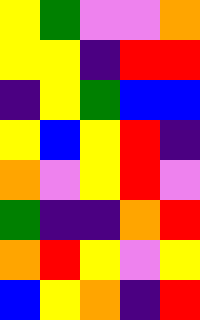[["yellow", "green", "violet", "violet", "orange"], ["yellow", "yellow", "indigo", "red", "red"], ["indigo", "yellow", "green", "blue", "blue"], ["yellow", "blue", "yellow", "red", "indigo"], ["orange", "violet", "yellow", "red", "violet"], ["green", "indigo", "indigo", "orange", "red"], ["orange", "red", "yellow", "violet", "yellow"], ["blue", "yellow", "orange", "indigo", "red"]]